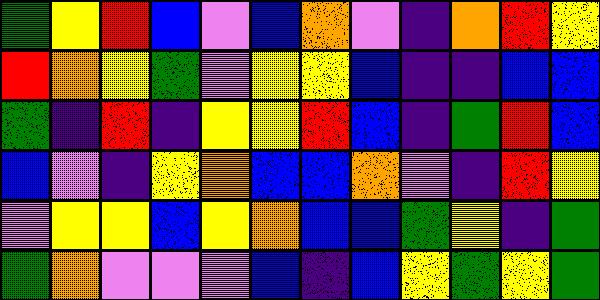[["green", "yellow", "red", "blue", "violet", "blue", "orange", "violet", "indigo", "orange", "red", "yellow"], ["red", "orange", "yellow", "green", "violet", "yellow", "yellow", "blue", "indigo", "indigo", "blue", "blue"], ["green", "indigo", "red", "indigo", "yellow", "yellow", "red", "blue", "indigo", "green", "red", "blue"], ["blue", "violet", "indigo", "yellow", "orange", "blue", "blue", "orange", "violet", "indigo", "red", "yellow"], ["violet", "yellow", "yellow", "blue", "yellow", "orange", "blue", "blue", "green", "yellow", "indigo", "green"], ["green", "orange", "violet", "violet", "violet", "blue", "indigo", "blue", "yellow", "green", "yellow", "green"]]